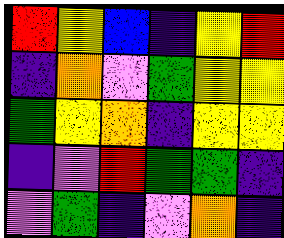[["red", "yellow", "blue", "indigo", "yellow", "red"], ["indigo", "orange", "violet", "green", "yellow", "yellow"], ["green", "yellow", "orange", "indigo", "yellow", "yellow"], ["indigo", "violet", "red", "green", "green", "indigo"], ["violet", "green", "indigo", "violet", "orange", "indigo"]]